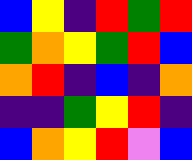[["blue", "yellow", "indigo", "red", "green", "red"], ["green", "orange", "yellow", "green", "red", "blue"], ["orange", "red", "indigo", "blue", "indigo", "orange"], ["indigo", "indigo", "green", "yellow", "red", "indigo"], ["blue", "orange", "yellow", "red", "violet", "blue"]]